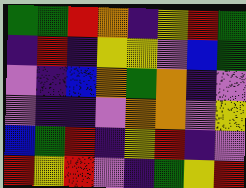[["green", "green", "red", "orange", "indigo", "yellow", "red", "green"], ["indigo", "red", "indigo", "yellow", "yellow", "violet", "blue", "green"], ["violet", "indigo", "blue", "orange", "green", "orange", "indigo", "violet"], ["violet", "indigo", "indigo", "violet", "orange", "orange", "violet", "yellow"], ["blue", "green", "red", "indigo", "yellow", "red", "indigo", "violet"], ["red", "yellow", "red", "violet", "indigo", "green", "yellow", "red"]]